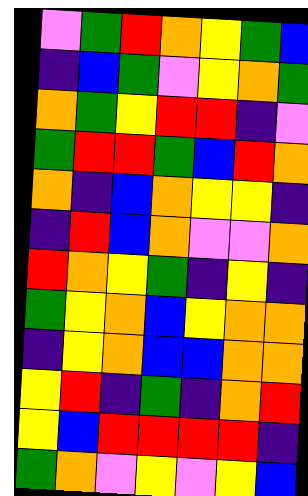[["violet", "green", "red", "orange", "yellow", "green", "blue"], ["indigo", "blue", "green", "violet", "yellow", "orange", "green"], ["orange", "green", "yellow", "red", "red", "indigo", "violet"], ["green", "red", "red", "green", "blue", "red", "orange"], ["orange", "indigo", "blue", "orange", "yellow", "yellow", "indigo"], ["indigo", "red", "blue", "orange", "violet", "violet", "orange"], ["red", "orange", "yellow", "green", "indigo", "yellow", "indigo"], ["green", "yellow", "orange", "blue", "yellow", "orange", "orange"], ["indigo", "yellow", "orange", "blue", "blue", "orange", "orange"], ["yellow", "red", "indigo", "green", "indigo", "orange", "red"], ["yellow", "blue", "red", "red", "red", "red", "indigo"], ["green", "orange", "violet", "yellow", "violet", "yellow", "blue"]]